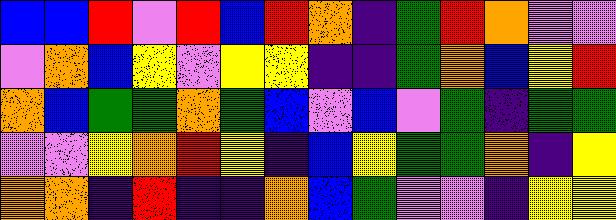[["blue", "blue", "red", "violet", "red", "blue", "red", "orange", "indigo", "green", "red", "orange", "violet", "violet"], ["violet", "orange", "blue", "yellow", "violet", "yellow", "yellow", "indigo", "indigo", "green", "orange", "blue", "yellow", "red"], ["orange", "blue", "green", "green", "orange", "green", "blue", "violet", "blue", "violet", "green", "indigo", "green", "green"], ["violet", "violet", "yellow", "orange", "red", "yellow", "indigo", "blue", "yellow", "green", "green", "orange", "indigo", "yellow"], ["orange", "orange", "indigo", "red", "indigo", "indigo", "orange", "blue", "green", "violet", "violet", "indigo", "yellow", "yellow"]]